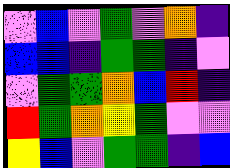[["violet", "blue", "violet", "green", "violet", "orange", "indigo"], ["blue", "blue", "indigo", "green", "green", "indigo", "violet"], ["violet", "green", "green", "orange", "blue", "red", "indigo"], ["red", "green", "orange", "yellow", "green", "violet", "violet"], ["yellow", "blue", "violet", "green", "green", "indigo", "blue"]]